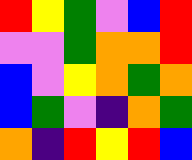[["red", "yellow", "green", "violet", "blue", "red"], ["violet", "violet", "green", "orange", "orange", "red"], ["blue", "violet", "yellow", "orange", "green", "orange"], ["blue", "green", "violet", "indigo", "orange", "green"], ["orange", "indigo", "red", "yellow", "red", "blue"]]